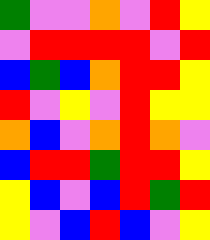[["green", "violet", "violet", "orange", "violet", "red", "yellow"], ["violet", "red", "red", "red", "red", "violet", "red"], ["blue", "green", "blue", "orange", "red", "red", "yellow"], ["red", "violet", "yellow", "violet", "red", "yellow", "yellow"], ["orange", "blue", "violet", "orange", "red", "orange", "violet"], ["blue", "red", "red", "green", "red", "red", "yellow"], ["yellow", "blue", "violet", "blue", "red", "green", "red"], ["yellow", "violet", "blue", "red", "blue", "violet", "yellow"]]